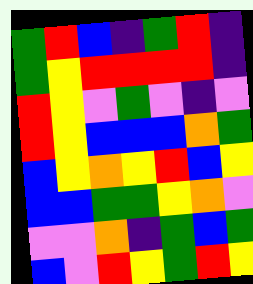[["green", "red", "blue", "indigo", "green", "red", "indigo"], ["green", "yellow", "red", "red", "red", "red", "indigo"], ["red", "yellow", "violet", "green", "violet", "indigo", "violet"], ["red", "yellow", "blue", "blue", "blue", "orange", "green"], ["blue", "yellow", "orange", "yellow", "red", "blue", "yellow"], ["blue", "blue", "green", "green", "yellow", "orange", "violet"], ["violet", "violet", "orange", "indigo", "green", "blue", "green"], ["blue", "violet", "red", "yellow", "green", "red", "yellow"]]